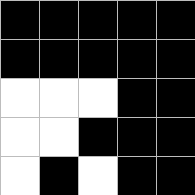[["black", "black", "black", "black", "black"], ["black", "black", "black", "black", "black"], ["white", "white", "white", "black", "black"], ["white", "white", "black", "black", "black"], ["white", "black", "white", "black", "black"]]